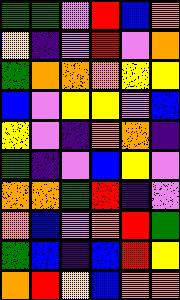[["green", "green", "violet", "red", "blue", "orange"], ["yellow", "indigo", "violet", "red", "violet", "orange"], ["green", "orange", "orange", "orange", "yellow", "yellow"], ["blue", "violet", "yellow", "yellow", "violet", "blue"], ["yellow", "violet", "indigo", "orange", "orange", "indigo"], ["green", "indigo", "violet", "blue", "yellow", "violet"], ["orange", "orange", "green", "red", "indigo", "violet"], ["orange", "blue", "violet", "orange", "red", "green"], ["green", "blue", "indigo", "blue", "red", "yellow"], ["orange", "red", "yellow", "blue", "orange", "orange"]]